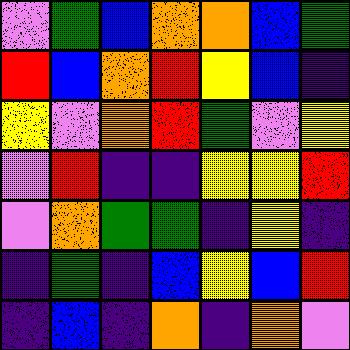[["violet", "green", "blue", "orange", "orange", "blue", "green"], ["red", "blue", "orange", "red", "yellow", "blue", "indigo"], ["yellow", "violet", "orange", "red", "green", "violet", "yellow"], ["violet", "red", "indigo", "indigo", "yellow", "yellow", "red"], ["violet", "orange", "green", "green", "indigo", "yellow", "indigo"], ["indigo", "green", "indigo", "blue", "yellow", "blue", "red"], ["indigo", "blue", "indigo", "orange", "indigo", "orange", "violet"]]